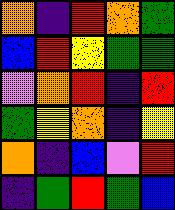[["orange", "indigo", "red", "orange", "green"], ["blue", "red", "yellow", "green", "green"], ["violet", "orange", "red", "indigo", "red"], ["green", "yellow", "orange", "indigo", "yellow"], ["orange", "indigo", "blue", "violet", "red"], ["indigo", "green", "red", "green", "blue"]]